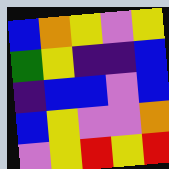[["blue", "orange", "yellow", "violet", "yellow"], ["green", "yellow", "indigo", "indigo", "blue"], ["indigo", "blue", "blue", "violet", "blue"], ["blue", "yellow", "violet", "violet", "orange"], ["violet", "yellow", "red", "yellow", "red"]]